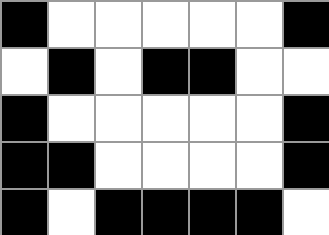[["black", "white", "white", "white", "white", "white", "black"], ["white", "black", "white", "black", "black", "white", "white"], ["black", "white", "white", "white", "white", "white", "black"], ["black", "black", "white", "white", "white", "white", "black"], ["black", "white", "black", "black", "black", "black", "white"]]